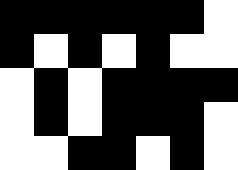[["black", "black", "black", "black", "black", "black", "white"], ["black", "white", "black", "white", "black", "white", "white"], ["white", "black", "white", "black", "black", "black", "black"], ["white", "black", "white", "black", "black", "black", "white"], ["white", "white", "black", "black", "white", "black", "white"]]